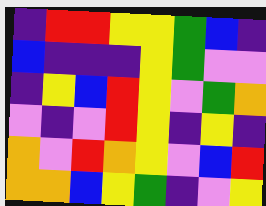[["indigo", "red", "red", "yellow", "yellow", "green", "blue", "indigo"], ["blue", "indigo", "indigo", "indigo", "yellow", "green", "violet", "violet"], ["indigo", "yellow", "blue", "red", "yellow", "violet", "green", "orange"], ["violet", "indigo", "violet", "red", "yellow", "indigo", "yellow", "indigo"], ["orange", "violet", "red", "orange", "yellow", "violet", "blue", "red"], ["orange", "orange", "blue", "yellow", "green", "indigo", "violet", "yellow"]]